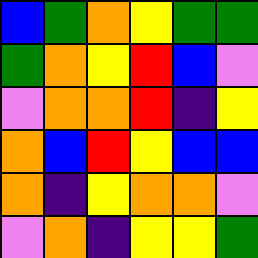[["blue", "green", "orange", "yellow", "green", "green"], ["green", "orange", "yellow", "red", "blue", "violet"], ["violet", "orange", "orange", "red", "indigo", "yellow"], ["orange", "blue", "red", "yellow", "blue", "blue"], ["orange", "indigo", "yellow", "orange", "orange", "violet"], ["violet", "orange", "indigo", "yellow", "yellow", "green"]]